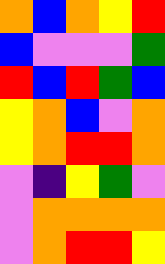[["orange", "blue", "orange", "yellow", "red"], ["blue", "violet", "violet", "violet", "green"], ["red", "blue", "red", "green", "blue"], ["yellow", "orange", "blue", "violet", "orange"], ["yellow", "orange", "red", "red", "orange"], ["violet", "indigo", "yellow", "green", "violet"], ["violet", "orange", "orange", "orange", "orange"], ["violet", "orange", "red", "red", "yellow"]]